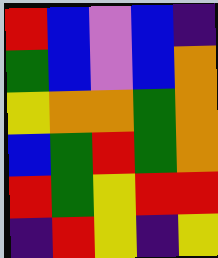[["red", "blue", "violet", "blue", "indigo"], ["green", "blue", "violet", "blue", "orange"], ["yellow", "orange", "orange", "green", "orange"], ["blue", "green", "red", "green", "orange"], ["red", "green", "yellow", "red", "red"], ["indigo", "red", "yellow", "indigo", "yellow"]]